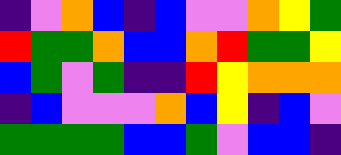[["indigo", "violet", "orange", "blue", "indigo", "blue", "violet", "violet", "orange", "yellow", "green"], ["red", "green", "green", "orange", "blue", "blue", "orange", "red", "green", "green", "yellow"], ["blue", "green", "violet", "green", "indigo", "indigo", "red", "yellow", "orange", "orange", "orange"], ["indigo", "blue", "violet", "violet", "violet", "orange", "blue", "yellow", "indigo", "blue", "violet"], ["green", "green", "green", "green", "blue", "blue", "green", "violet", "blue", "blue", "indigo"]]